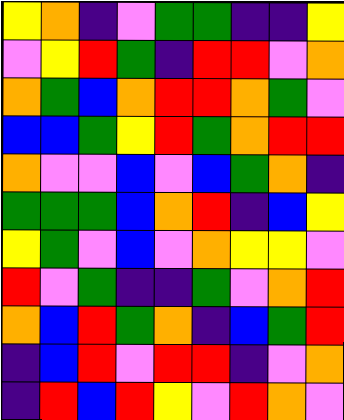[["yellow", "orange", "indigo", "violet", "green", "green", "indigo", "indigo", "yellow"], ["violet", "yellow", "red", "green", "indigo", "red", "red", "violet", "orange"], ["orange", "green", "blue", "orange", "red", "red", "orange", "green", "violet"], ["blue", "blue", "green", "yellow", "red", "green", "orange", "red", "red"], ["orange", "violet", "violet", "blue", "violet", "blue", "green", "orange", "indigo"], ["green", "green", "green", "blue", "orange", "red", "indigo", "blue", "yellow"], ["yellow", "green", "violet", "blue", "violet", "orange", "yellow", "yellow", "violet"], ["red", "violet", "green", "indigo", "indigo", "green", "violet", "orange", "red"], ["orange", "blue", "red", "green", "orange", "indigo", "blue", "green", "red"], ["indigo", "blue", "red", "violet", "red", "red", "indigo", "violet", "orange"], ["indigo", "red", "blue", "red", "yellow", "violet", "red", "orange", "violet"]]